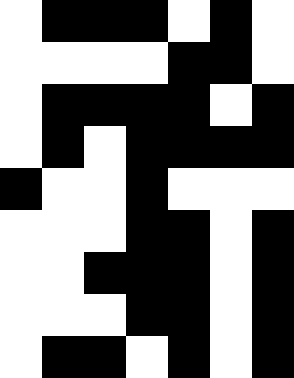[["white", "black", "black", "black", "white", "black", "white"], ["white", "white", "white", "white", "black", "black", "white"], ["white", "black", "black", "black", "black", "white", "black"], ["white", "black", "white", "black", "black", "black", "black"], ["black", "white", "white", "black", "white", "white", "white"], ["white", "white", "white", "black", "black", "white", "black"], ["white", "white", "black", "black", "black", "white", "black"], ["white", "white", "white", "black", "black", "white", "black"], ["white", "black", "black", "white", "black", "white", "black"]]